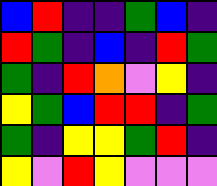[["blue", "red", "indigo", "indigo", "green", "blue", "indigo"], ["red", "green", "indigo", "blue", "indigo", "red", "green"], ["green", "indigo", "red", "orange", "violet", "yellow", "indigo"], ["yellow", "green", "blue", "red", "red", "indigo", "green"], ["green", "indigo", "yellow", "yellow", "green", "red", "indigo"], ["yellow", "violet", "red", "yellow", "violet", "violet", "violet"]]